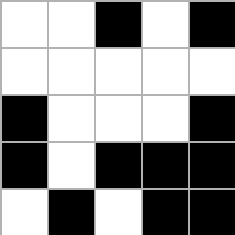[["white", "white", "black", "white", "black"], ["white", "white", "white", "white", "white"], ["black", "white", "white", "white", "black"], ["black", "white", "black", "black", "black"], ["white", "black", "white", "black", "black"]]